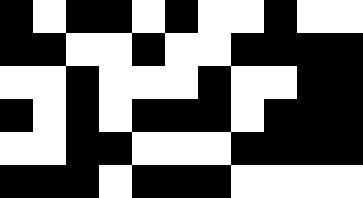[["black", "white", "black", "black", "white", "black", "white", "white", "black", "white", "white"], ["black", "black", "white", "white", "black", "white", "white", "black", "black", "black", "black"], ["white", "white", "black", "white", "white", "white", "black", "white", "white", "black", "black"], ["black", "white", "black", "white", "black", "black", "black", "white", "black", "black", "black"], ["white", "white", "black", "black", "white", "white", "white", "black", "black", "black", "black"], ["black", "black", "black", "white", "black", "black", "black", "white", "white", "white", "white"]]